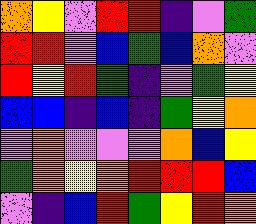[["orange", "yellow", "violet", "red", "red", "indigo", "violet", "green"], ["red", "red", "violet", "blue", "green", "blue", "orange", "violet"], ["red", "yellow", "red", "green", "indigo", "violet", "green", "yellow"], ["blue", "blue", "indigo", "blue", "indigo", "green", "yellow", "orange"], ["violet", "orange", "violet", "violet", "violet", "orange", "blue", "yellow"], ["green", "orange", "yellow", "orange", "red", "red", "red", "blue"], ["violet", "indigo", "blue", "red", "green", "yellow", "red", "orange"]]